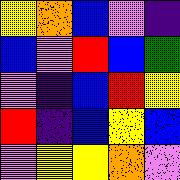[["yellow", "orange", "blue", "violet", "indigo"], ["blue", "violet", "red", "blue", "green"], ["violet", "indigo", "blue", "red", "yellow"], ["red", "indigo", "blue", "yellow", "blue"], ["violet", "yellow", "yellow", "orange", "violet"]]